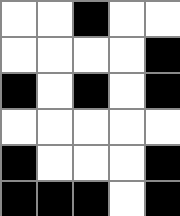[["white", "white", "black", "white", "white"], ["white", "white", "white", "white", "black"], ["black", "white", "black", "white", "black"], ["white", "white", "white", "white", "white"], ["black", "white", "white", "white", "black"], ["black", "black", "black", "white", "black"]]